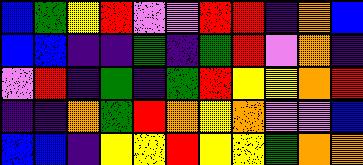[["blue", "green", "yellow", "red", "violet", "violet", "red", "red", "indigo", "orange", "blue"], ["blue", "blue", "indigo", "indigo", "green", "indigo", "green", "red", "violet", "orange", "indigo"], ["violet", "red", "indigo", "green", "indigo", "green", "red", "yellow", "yellow", "orange", "red"], ["indigo", "indigo", "orange", "green", "red", "orange", "yellow", "orange", "violet", "violet", "blue"], ["blue", "blue", "indigo", "yellow", "yellow", "red", "yellow", "yellow", "green", "orange", "orange"]]